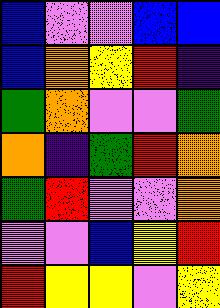[["blue", "violet", "violet", "blue", "blue"], ["blue", "orange", "yellow", "red", "indigo"], ["green", "orange", "violet", "violet", "green"], ["orange", "indigo", "green", "red", "orange"], ["green", "red", "violet", "violet", "orange"], ["violet", "violet", "blue", "yellow", "red"], ["red", "yellow", "yellow", "violet", "yellow"]]